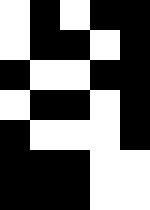[["white", "black", "white", "black", "black"], ["white", "black", "black", "white", "black"], ["black", "white", "white", "black", "black"], ["white", "black", "black", "white", "black"], ["black", "white", "white", "white", "black"], ["black", "black", "black", "white", "white"], ["black", "black", "black", "white", "white"]]